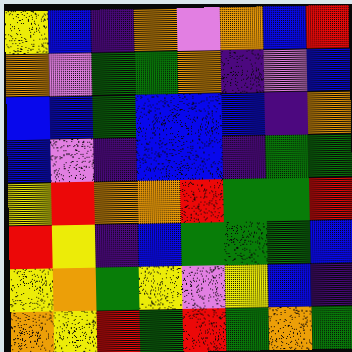[["yellow", "blue", "indigo", "orange", "violet", "orange", "blue", "red"], ["orange", "violet", "green", "green", "orange", "indigo", "violet", "blue"], ["blue", "blue", "green", "blue", "blue", "blue", "indigo", "orange"], ["blue", "violet", "indigo", "blue", "blue", "indigo", "green", "green"], ["yellow", "red", "orange", "orange", "red", "green", "green", "red"], ["red", "yellow", "indigo", "blue", "green", "green", "green", "blue"], ["yellow", "orange", "green", "yellow", "violet", "yellow", "blue", "indigo"], ["orange", "yellow", "red", "green", "red", "green", "orange", "green"]]